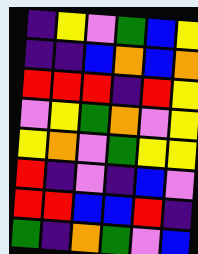[["indigo", "yellow", "violet", "green", "blue", "yellow"], ["indigo", "indigo", "blue", "orange", "blue", "orange"], ["red", "red", "red", "indigo", "red", "yellow"], ["violet", "yellow", "green", "orange", "violet", "yellow"], ["yellow", "orange", "violet", "green", "yellow", "yellow"], ["red", "indigo", "violet", "indigo", "blue", "violet"], ["red", "red", "blue", "blue", "red", "indigo"], ["green", "indigo", "orange", "green", "violet", "blue"]]